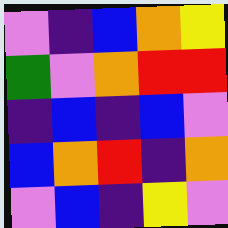[["violet", "indigo", "blue", "orange", "yellow"], ["green", "violet", "orange", "red", "red"], ["indigo", "blue", "indigo", "blue", "violet"], ["blue", "orange", "red", "indigo", "orange"], ["violet", "blue", "indigo", "yellow", "violet"]]